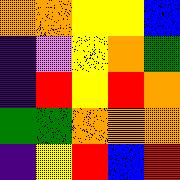[["orange", "orange", "yellow", "yellow", "blue"], ["indigo", "violet", "yellow", "orange", "green"], ["indigo", "red", "yellow", "red", "orange"], ["green", "green", "orange", "orange", "orange"], ["indigo", "yellow", "red", "blue", "red"]]